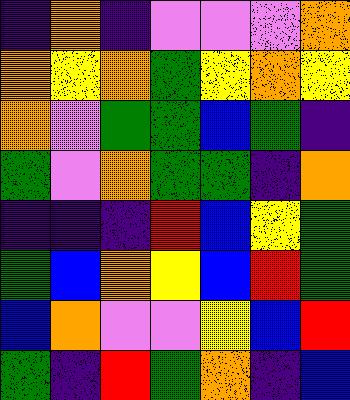[["indigo", "orange", "indigo", "violet", "violet", "violet", "orange"], ["orange", "yellow", "orange", "green", "yellow", "orange", "yellow"], ["orange", "violet", "green", "green", "blue", "green", "indigo"], ["green", "violet", "orange", "green", "green", "indigo", "orange"], ["indigo", "indigo", "indigo", "red", "blue", "yellow", "green"], ["green", "blue", "orange", "yellow", "blue", "red", "green"], ["blue", "orange", "violet", "violet", "yellow", "blue", "red"], ["green", "indigo", "red", "green", "orange", "indigo", "blue"]]